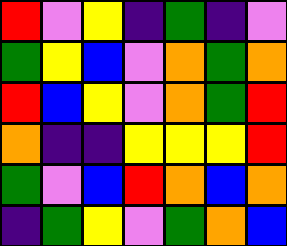[["red", "violet", "yellow", "indigo", "green", "indigo", "violet"], ["green", "yellow", "blue", "violet", "orange", "green", "orange"], ["red", "blue", "yellow", "violet", "orange", "green", "red"], ["orange", "indigo", "indigo", "yellow", "yellow", "yellow", "red"], ["green", "violet", "blue", "red", "orange", "blue", "orange"], ["indigo", "green", "yellow", "violet", "green", "orange", "blue"]]